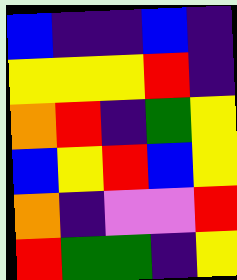[["blue", "indigo", "indigo", "blue", "indigo"], ["yellow", "yellow", "yellow", "red", "indigo"], ["orange", "red", "indigo", "green", "yellow"], ["blue", "yellow", "red", "blue", "yellow"], ["orange", "indigo", "violet", "violet", "red"], ["red", "green", "green", "indigo", "yellow"]]